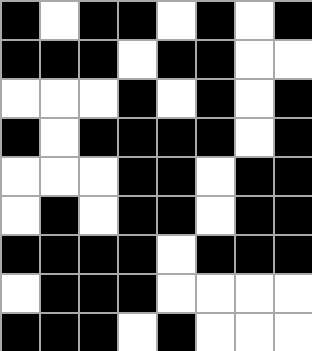[["black", "white", "black", "black", "white", "black", "white", "black"], ["black", "black", "black", "white", "black", "black", "white", "white"], ["white", "white", "white", "black", "white", "black", "white", "black"], ["black", "white", "black", "black", "black", "black", "white", "black"], ["white", "white", "white", "black", "black", "white", "black", "black"], ["white", "black", "white", "black", "black", "white", "black", "black"], ["black", "black", "black", "black", "white", "black", "black", "black"], ["white", "black", "black", "black", "white", "white", "white", "white"], ["black", "black", "black", "white", "black", "white", "white", "white"]]